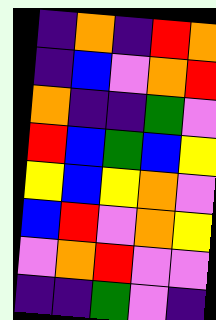[["indigo", "orange", "indigo", "red", "orange"], ["indigo", "blue", "violet", "orange", "red"], ["orange", "indigo", "indigo", "green", "violet"], ["red", "blue", "green", "blue", "yellow"], ["yellow", "blue", "yellow", "orange", "violet"], ["blue", "red", "violet", "orange", "yellow"], ["violet", "orange", "red", "violet", "violet"], ["indigo", "indigo", "green", "violet", "indigo"]]